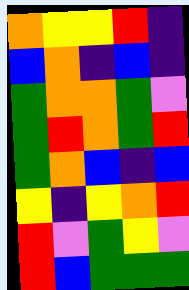[["orange", "yellow", "yellow", "red", "indigo"], ["blue", "orange", "indigo", "blue", "indigo"], ["green", "orange", "orange", "green", "violet"], ["green", "red", "orange", "green", "red"], ["green", "orange", "blue", "indigo", "blue"], ["yellow", "indigo", "yellow", "orange", "red"], ["red", "violet", "green", "yellow", "violet"], ["red", "blue", "green", "green", "green"]]